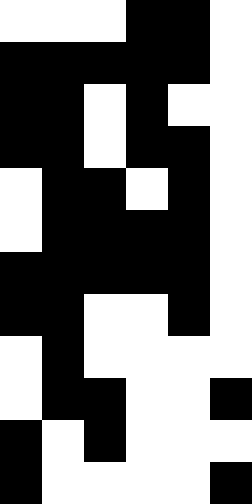[["white", "white", "white", "black", "black", "white"], ["black", "black", "black", "black", "black", "white"], ["black", "black", "white", "black", "white", "white"], ["black", "black", "white", "black", "black", "white"], ["white", "black", "black", "white", "black", "white"], ["white", "black", "black", "black", "black", "white"], ["black", "black", "black", "black", "black", "white"], ["black", "black", "white", "white", "black", "white"], ["white", "black", "white", "white", "white", "white"], ["white", "black", "black", "white", "white", "black"], ["black", "white", "black", "white", "white", "white"], ["black", "white", "white", "white", "white", "black"]]